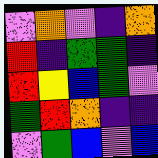[["violet", "orange", "violet", "indigo", "orange"], ["red", "indigo", "green", "green", "indigo"], ["red", "yellow", "blue", "green", "violet"], ["green", "red", "orange", "indigo", "indigo"], ["violet", "green", "blue", "violet", "blue"]]